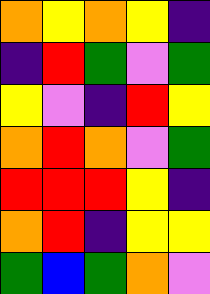[["orange", "yellow", "orange", "yellow", "indigo"], ["indigo", "red", "green", "violet", "green"], ["yellow", "violet", "indigo", "red", "yellow"], ["orange", "red", "orange", "violet", "green"], ["red", "red", "red", "yellow", "indigo"], ["orange", "red", "indigo", "yellow", "yellow"], ["green", "blue", "green", "orange", "violet"]]